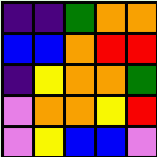[["indigo", "indigo", "green", "orange", "orange"], ["blue", "blue", "orange", "red", "red"], ["indigo", "yellow", "orange", "orange", "green"], ["violet", "orange", "orange", "yellow", "red"], ["violet", "yellow", "blue", "blue", "violet"]]